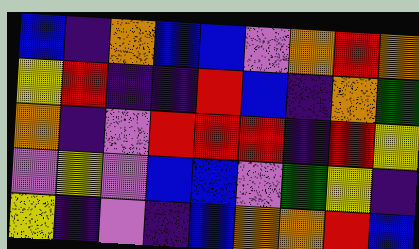[["blue", "indigo", "orange", "blue", "blue", "violet", "orange", "red", "orange"], ["yellow", "red", "indigo", "indigo", "red", "blue", "indigo", "orange", "green"], ["orange", "indigo", "violet", "red", "red", "red", "indigo", "red", "yellow"], ["violet", "yellow", "violet", "blue", "blue", "violet", "green", "yellow", "indigo"], ["yellow", "indigo", "violet", "indigo", "blue", "orange", "orange", "red", "blue"]]